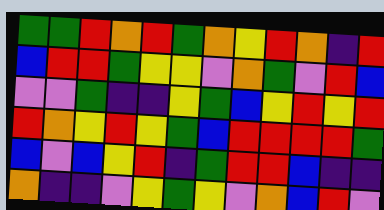[["green", "green", "red", "orange", "red", "green", "orange", "yellow", "red", "orange", "indigo", "red"], ["blue", "red", "red", "green", "yellow", "yellow", "violet", "orange", "green", "violet", "red", "blue"], ["violet", "violet", "green", "indigo", "indigo", "yellow", "green", "blue", "yellow", "red", "yellow", "red"], ["red", "orange", "yellow", "red", "yellow", "green", "blue", "red", "red", "red", "red", "green"], ["blue", "violet", "blue", "yellow", "red", "indigo", "green", "red", "red", "blue", "indigo", "indigo"], ["orange", "indigo", "indigo", "violet", "yellow", "green", "yellow", "violet", "orange", "blue", "red", "violet"]]